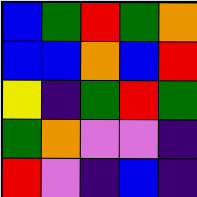[["blue", "green", "red", "green", "orange"], ["blue", "blue", "orange", "blue", "red"], ["yellow", "indigo", "green", "red", "green"], ["green", "orange", "violet", "violet", "indigo"], ["red", "violet", "indigo", "blue", "indigo"]]